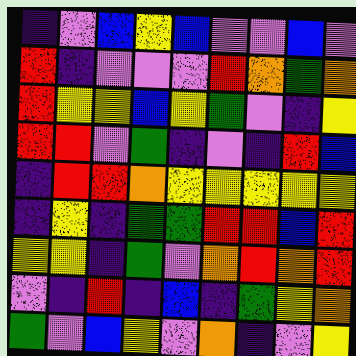[["indigo", "violet", "blue", "yellow", "blue", "violet", "violet", "blue", "violet"], ["red", "indigo", "violet", "violet", "violet", "red", "orange", "green", "orange"], ["red", "yellow", "yellow", "blue", "yellow", "green", "violet", "indigo", "yellow"], ["red", "red", "violet", "green", "indigo", "violet", "indigo", "red", "blue"], ["indigo", "red", "red", "orange", "yellow", "yellow", "yellow", "yellow", "yellow"], ["indigo", "yellow", "indigo", "green", "green", "red", "red", "blue", "red"], ["yellow", "yellow", "indigo", "green", "violet", "orange", "red", "orange", "red"], ["violet", "indigo", "red", "indigo", "blue", "indigo", "green", "yellow", "orange"], ["green", "violet", "blue", "yellow", "violet", "orange", "indigo", "violet", "yellow"]]